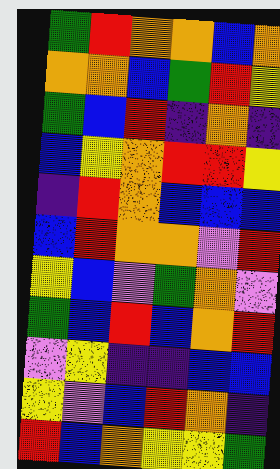[["green", "red", "orange", "orange", "blue", "orange"], ["orange", "orange", "blue", "green", "red", "yellow"], ["green", "blue", "red", "indigo", "orange", "indigo"], ["blue", "yellow", "orange", "red", "red", "yellow"], ["indigo", "red", "orange", "blue", "blue", "blue"], ["blue", "red", "orange", "orange", "violet", "red"], ["yellow", "blue", "violet", "green", "orange", "violet"], ["green", "blue", "red", "blue", "orange", "red"], ["violet", "yellow", "indigo", "indigo", "blue", "blue"], ["yellow", "violet", "blue", "red", "orange", "indigo"], ["red", "blue", "orange", "yellow", "yellow", "green"]]